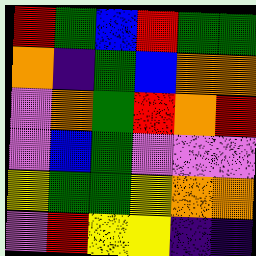[["red", "green", "blue", "red", "green", "green"], ["orange", "indigo", "green", "blue", "orange", "orange"], ["violet", "orange", "green", "red", "orange", "red"], ["violet", "blue", "green", "violet", "violet", "violet"], ["yellow", "green", "green", "yellow", "orange", "orange"], ["violet", "red", "yellow", "yellow", "indigo", "indigo"]]